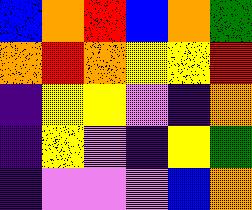[["blue", "orange", "red", "blue", "orange", "green"], ["orange", "red", "orange", "yellow", "yellow", "red"], ["indigo", "yellow", "yellow", "violet", "indigo", "orange"], ["indigo", "yellow", "violet", "indigo", "yellow", "green"], ["indigo", "violet", "violet", "violet", "blue", "orange"]]